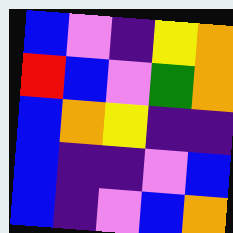[["blue", "violet", "indigo", "yellow", "orange"], ["red", "blue", "violet", "green", "orange"], ["blue", "orange", "yellow", "indigo", "indigo"], ["blue", "indigo", "indigo", "violet", "blue"], ["blue", "indigo", "violet", "blue", "orange"]]